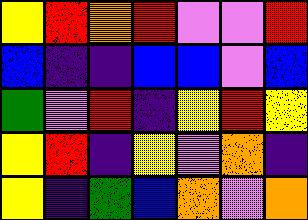[["yellow", "red", "orange", "red", "violet", "violet", "red"], ["blue", "indigo", "indigo", "blue", "blue", "violet", "blue"], ["green", "violet", "red", "indigo", "yellow", "red", "yellow"], ["yellow", "red", "indigo", "yellow", "violet", "orange", "indigo"], ["yellow", "indigo", "green", "blue", "orange", "violet", "orange"]]